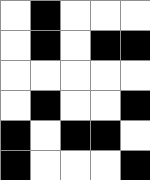[["white", "black", "white", "white", "white"], ["white", "black", "white", "black", "black"], ["white", "white", "white", "white", "white"], ["white", "black", "white", "white", "black"], ["black", "white", "black", "black", "white"], ["black", "white", "white", "white", "black"]]